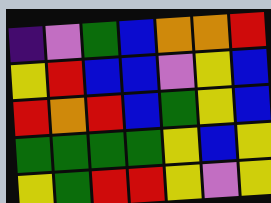[["indigo", "violet", "green", "blue", "orange", "orange", "red"], ["yellow", "red", "blue", "blue", "violet", "yellow", "blue"], ["red", "orange", "red", "blue", "green", "yellow", "blue"], ["green", "green", "green", "green", "yellow", "blue", "yellow"], ["yellow", "green", "red", "red", "yellow", "violet", "yellow"]]